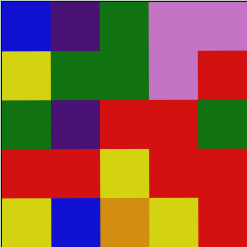[["blue", "indigo", "green", "violet", "violet"], ["yellow", "green", "green", "violet", "red"], ["green", "indigo", "red", "red", "green"], ["red", "red", "yellow", "red", "red"], ["yellow", "blue", "orange", "yellow", "red"]]